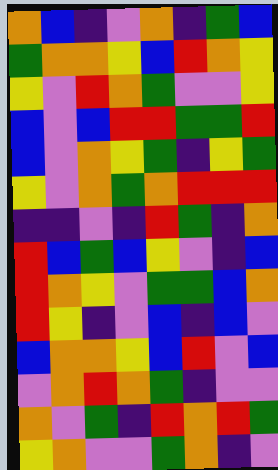[["orange", "blue", "indigo", "violet", "orange", "indigo", "green", "blue"], ["green", "orange", "orange", "yellow", "blue", "red", "orange", "yellow"], ["yellow", "violet", "red", "orange", "green", "violet", "violet", "yellow"], ["blue", "violet", "blue", "red", "red", "green", "green", "red"], ["blue", "violet", "orange", "yellow", "green", "indigo", "yellow", "green"], ["yellow", "violet", "orange", "green", "orange", "red", "red", "red"], ["indigo", "indigo", "violet", "indigo", "red", "green", "indigo", "orange"], ["red", "blue", "green", "blue", "yellow", "violet", "indigo", "blue"], ["red", "orange", "yellow", "violet", "green", "green", "blue", "orange"], ["red", "yellow", "indigo", "violet", "blue", "indigo", "blue", "violet"], ["blue", "orange", "orange", "yellow", "blue", "red", "violet", "blue"], ["violet", "orange", "red", "orange", "green", "indigo", "violet", "violet"], ["orange", "violet", "green", "indigo", "red", "orange", "red", "green"], ["yellow", "orange", "violet", "violet", "green", "orange", "indigo", "violet"]]